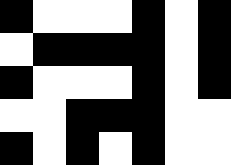[["black", "white", "white", "white", "black", "white", "black"], ["white", "black", "black", "black", "black", "white", "black"], ["black", "white", "white", "white", "black", "white", "black"], ["white", "white", "black", "black", "black", "white", "white"], ["black", "white", "black", "white", "black", "white", "white"]]